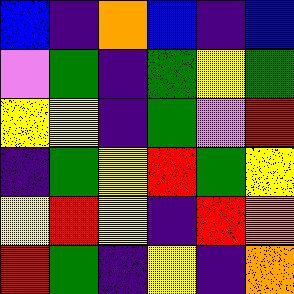[["blue", "indigo", "orange", "blue", "indigo", "blue"], ["violet", "green", "indigo", "green", "yellow", "green"], ["yellow", "yellow", "indigo", "green", "violet", "red"], ["indigo", "green", "yellow", "red", "green", "yellow"], ["yellow", "red", "yellow", "indigo", "red", "orange"], ["red", "green", "indigo", "yellow", "indigo", "orange"]]